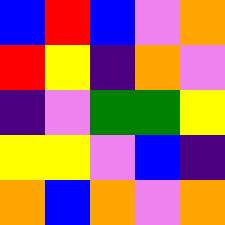[["blue", "red", "blue", "violet", "orange"], ["red", "yellow", "indigo", "orange", "violet"], ["indigo", "violet", "green", "green", "yellow"], ["yellow", "yellow", "violet", "blue", "indigo"], ["orange", "blue", "orange", "violet", "orange"]]